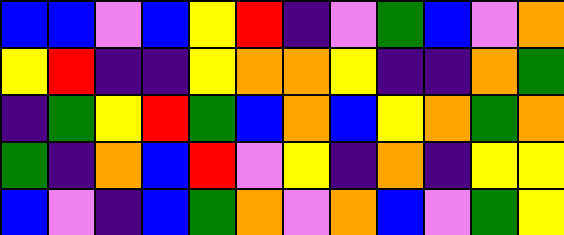[["blue", "blue", "violet", "blue", "yellow", "red", "indigo", "violet", "green", "blue", "violet", "orange"], ["yellow", "red", "indigo", "indigo", "yellow", "orange", "orange", "yellow", "indigo", "indigo", "orange", "green"], ["indigo", "green", "yellow", "red", "green", "blue", "orange", "blue", "yellow", "orange", "green", "orange"], ["green", "indigo", "orange", "blue", "red", "violet", "yellow", "indigo", "orange", "indigo", "yellow", "yellow"], ["blue", "violet", "indigo", "blue", "green", "orange", "violet", "orange", "blue", "violet", "green", "yellow"]]